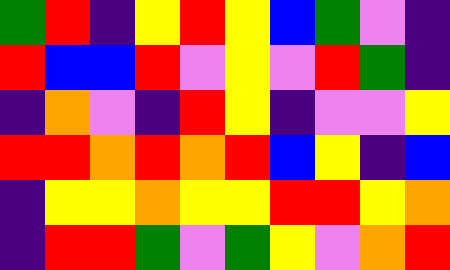[["green", "red", "indigo", "yellow", "red", "yellow", "blue", "green", "violet", "indigo"], ["red", "blue", "blue", "red", "violet", "yellow", "violet", "red", "green", "indigo"], ["indigo", "orange", "violet", "indigo", "red", "yellow", "indigo", "violet", "violet", "yellow"], ["red", "red", "orange", "red", "orange", "red", "blue", "yellow", "indigo", "blue"], ["indigo", "yellow", "yellow", "orange", "yellow", "yellow", "red", "red", "yellow", "orange"], ["indigo", "red", "red", "green", "violet", "green", "yellow", "violet", "orange", "red"]]